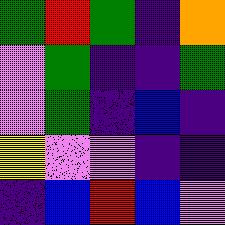[["green", "red", "green", "indigo", "orange"], ["violet", "green", "indigo", "indigo", "green"], ["violet", "green", "indigo", "blue", "indigo"], ["yellow", "violet", "violet", "indigo", "indigo"], ["indigo", "blue", "red", "blue", "violet"]]